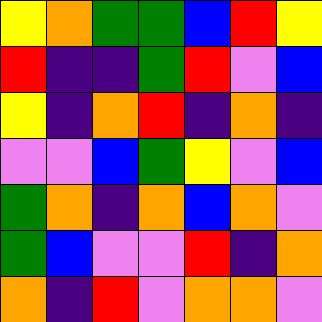[["yellow", "orange", "green", "green", "blue", "red", "yellow"], ["red", "indigo", "indigo", "green", "red", "violet", "blue"], ["yellow", "indigo", "orange", "red", "indigo", "orange", "indigo"], ["violet", "violet", "blue", "green", "yellow", "violet", "blue"], ["green", "orange", "indigo", "orange", "blue", "orange", "violet"], ["green", "blue", "violet", "violet", "red", "indigo", "orange"], ["orange", "indigo", "red", "violet", "orange", "orange", "violet"]]